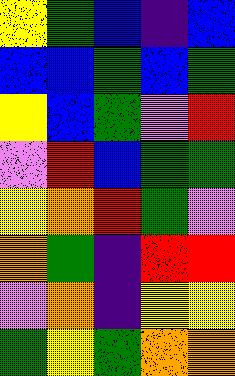[["yellow", "green", "blue", "indigo", "blue"], ["blue", "blue", "green", "blue", "green"], ["yellow", "blue", "green", "violet", "red"], ["violet", "red", "blue", "green", "green"], ["yellow", "orange", "red", "green", "violet"], ["orange", "green", "indigo", "red", "red"], ["violet", "orange", "indigo", "yellow", "yellow"], ["green", "yellow", "green", "orange", "orange"]]